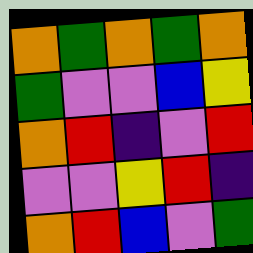[["orange", "green", "orange", "green", "orange"], ["green", "violet", "violet", "blue", "yellow"], ["orange", "red", "indigo", "violet", "red"], ["violet", "violet", "yellow", "red", "indigo"], ["orange", "red", "blue", "violet", "green"]]